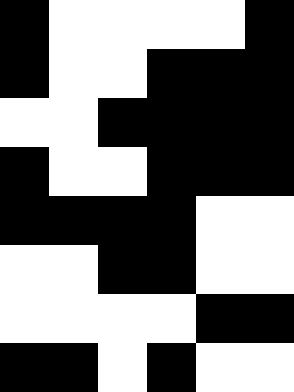[["black", "white", "white", "white", "white", "black"], ["black", "white", "white", "black", "black", "black"], ["white", "white", "black", "black", "black", "black"], ["black", "white", "white", "black", "black", "black"], ["black", "black", "black", "black", "white", "white"], ["white", "white", "black", "black", "white", "white"], ["white", "white", "white", "white", "black", "black"], ["black", "black", "white", "black", "white", "white"]]